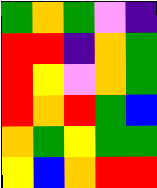[["green", "orange", "green", "violet", "indigo"], ["red", "red", "indigo", "orange", "green"], ["red", "yellow", "violet", "orange", "green"], ["red", "orange", "red", "green", "blue"], ["orange", "green", "yellow", "green", "green"], ["yellow", "blue", "orange", "red", "red"]]